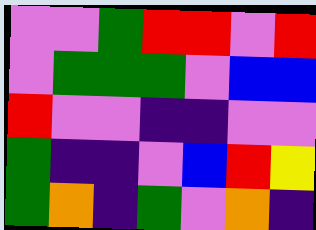[["violet", "violet", "green", "red", "red", "violet", "red"], ["violet", "green", "green", "green", "violet", "blue", "blue"], ["red", "violet", "violet", "indigo", "indigo", "violet", "violet"], ["green", "indigo", "indigo", "violet", "blue", "red", "yellow"], ["green", "orange", "indigo", "green", "violet", "orange", "indigo"]]